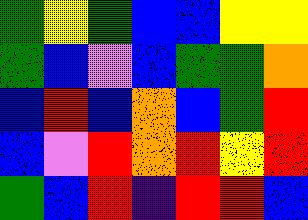[["green", "yellow", "green", "blue", "blue", "yellow", "yellow"], ["green", "blue", "violet", "blue", "green", "green", "orange"], ["blue", "red", "blue", "orange", "blue", "green", "red"], ["blue", "violet", "red", "orange", "red", "yellow", "red"], ["green", "blue", "red", "indigo", "red", "red", "blue"]]